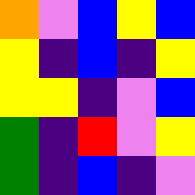[["orange", "violet", "blue", "yellow", "blue"], ["yellow", "indigo", "blue", "indigo", "yellow"], ["yellow", "yellow", "indigo", "violet", "blue"], ["green", "indigo", "red", "violet", "yellow"], ["green", "indigo", "blue", "indigo", "violet"]]